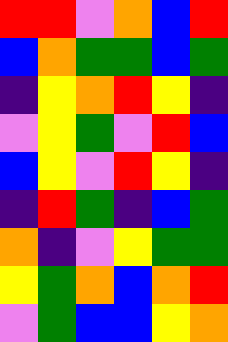[["red", "red", "violet", "orange", "blue", "red"], ["blue", "orange", "green", "green", "blue", "green"], ["indigo", "yellow", "orange", "red", "yellow", "indigo"], ["violet", "yellow", "green", "violet", "red", "blue"], ["blue", "yellow", "violet", "red", "yellow", "indigo"], ["indigo", "red", "green", "indigo", "blue", "green"], ["orange", "indigo", "violet", "yellow", "green", "green"], ["yellow", "green", "orange", "blue", "orange", "red"], ["violet", "green", "blue", "blue", "yellow", "orange"]]